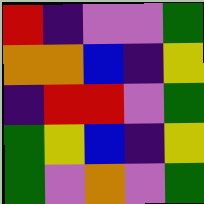[["red", "indigo", "violet", "violet", "green"], ["orange", "orange", "blue", "indigo", "yellow"], ["indigo", "red", "red", "violet", "green"], ["green", "yellow", "blue", "indigo", "yellow"], ["green", "violet", "orange", "violet", "green"]]